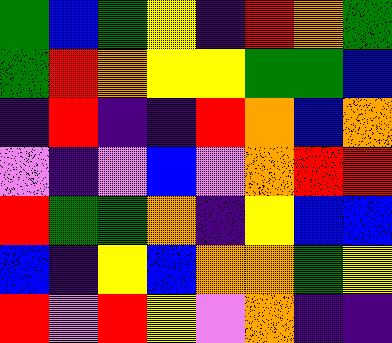[["green", "blue", "green", "yellow", "indigo", "red", "orange", "green"], ["green", "red", "orange", "yellow", "yellow", "green", "green", "blue"], ["indigo", "red", "indigo", "indigo", "red", "orange", "blue", "orange"], ["violet", "indigo", "violet", "blue", "violet", "orange", "red", "red"], ["red", "green", "green", "orange", "indigo", "yellow", "blue", "blue"], ["blue", "indigo", "yellow", "blue", "orange", "orange", "green", "yellow"], ["red", "violet", "red", "yellow", "violet", "orange", "indigo", "indigo"]]